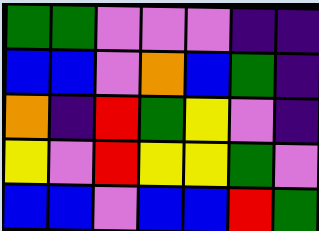[["green", "green", "violet", "violet", "violet", "indigo", "indigo"], ["blue", "blue", "violet", "orange", "blue", "green", "indigo"], ["orange", "indigo", "red", "green", "yellow", "violet", "indigo"], ["yellow", "violet", "red", "yellow", "yellow", "green", "violet"], ["blue", "blue", "violet", "blue", "blue", "red", "green"]]